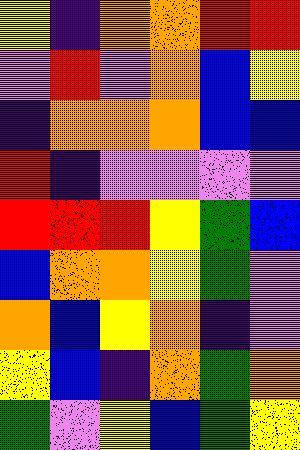[["yellow", "indigo", "orange", "orange", "red", "red"], ["violet", "red", "violet", "orange", "blue", "yellow"], ["indigo", "orange", "orange", "orange", "blue", "blue"], ["red", "indigo", "violet", "violet", "violet", "violet"], ["red", "red", "red", "yellow", "green", "blue"], ["blue", "orange", "orange", "yellow", "green", "violet"], ["orange", "blue", "yellow", "orange", "indigo", "violet"], ["yellow", "blue", "indigo", "orange", "green", "orange"], ["green", "violet", "yellow", "blue", "green", "yellow"]]